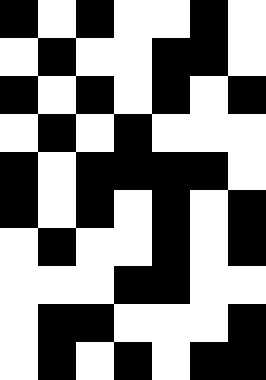[["black", "white", "black", "white", "white", "black", "white"], ["white", "black", "white", "white", "black", "black", "white"], ["black", "white", "black", "white", "black", "white", "black"], ["white", "black", "white", "black", "white", "white", "white"], ["black", "white", "black", "black", "black", "black", "white"], ["black", "white", "black", "white", "black", "white", "black"], ["white", "black", "white", "white", "black", "white", "black"], ["white", "white", "white", "black", "black", "white", "white"], ["white", "black", "black", "white", "white", "white", "black"], ["white", "black", "white", "black", "white", "black", "black"]]